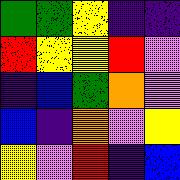[["green", "green", "yellow", "indigo", "indigo"], ["red", "yellow", "yellow", "red", "violet"], ["indigo", "blue", "green", "orange", "violet"], ["blue", "indigo", "orange", "violet", "yellow"], ["yellow", "violet", "red", "indigo", "blue"]]